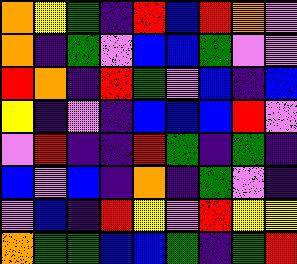[["orange", "yellow", "green", "indigo", "red", "blue", "red", "orange", "violet"], ["orange", "indigo", "green", "violet", "blue", "blue", "green", "violet", "violet"], ["red", "orange", "indigo", "red", "green", "violet", "blue", "indigo", "blue"], ["yellow", "indigo", "violet", "indigo", "blue", "blue", "blue", "red", "violet"], ["violet", "red", "indigo", "indigo", "red", "green", "indigo", "green", "indigo"], ["blue", "violet", "blue", "indigo", "orange", "indigo", "green", "violet", "indigo"], ["violet", "blue", "indigo", "red", "yellow", "violet", "red", "yellow", "yellow"], ["orange", "green", "green", "blue", "blue", "green", "indigo", "green", "red"]]